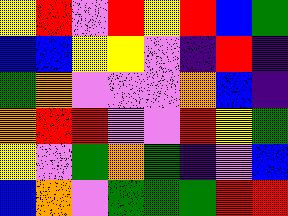[["yellow", "red", "violet", "red", "yellow", "red", "blue", "green"], ["blue", "blue", "yellow", "yellow", "violet", "indigo", "red", "indigo"], ["green", "orange", "violet", "violet", "violet", "orange", "blue", "indigo"], ["orange", "red", "red", "violet", "violet", "red", "yellow", "green"], ["yellow", "violet", "green", "orange", "green", "indigo", "violet", "blue"], ["blue", "orange", "violet", "green", "green", "green", "red", "red"]]